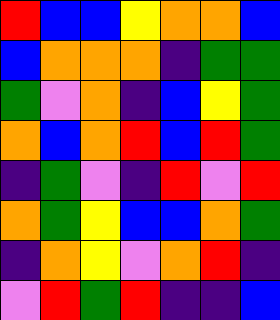[["red", "blue", "blue", "yellow", "orange", "orange", "blue"], ["blue", "orange", "orange", "orange", "indigo", "green", "green"], ["green", "violet", "orange", "indigo", "blue", "yellow", "green"], ["orange", "blue", "orange", "red", "blue", "red", "green"], ["indigo", "green", "violet", "indigo", "red", "violet", "red"], ["orange", "green", "yellow", "blue", "blue", "orange", "green"], ["indigo", "orange", "yellow", "violet", "orange", "red", "indigo"], ["violet", "red", "green", "red", "indigo", "indigo", "blue"]]